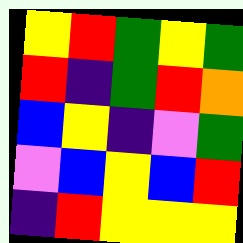[["yellow", "red", "green", "yellow", "green"], ["red", "indigo", "green", "red", "orange"], ["blue", "yellow", "indigo", "violet", "green"], ["violet", "blue", "yellow", "blue", "red"], ["indigo", "red", "yellow", "yellow", "yellow"]]